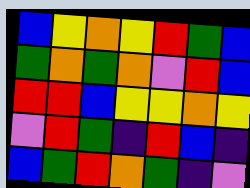[["blue", "yellow", "orange", "yellow", "red", "green", "blue"], ["green", "orange", "green", "orange", "violet", "red", "blue"], ["red", "red", "blue", "yellow", "yellow", "orange", "yellow"], ["violet", "red", "green", "indigo", "red", "blue", "indigo"], ["blue", "green", "red", "orange", "green", "indigo", "violet"]]